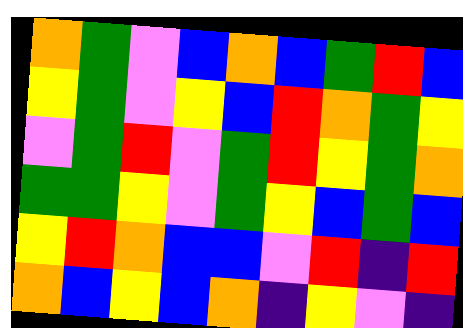[["orange", "green", "violet", "blue", "orange", "blue", "green", "red", "blue"], ["yellow", "green", "violet", "yellow", "blue", "red", "orange", "green", "yellow"], ["violet", "green", "red", "violet", "green", "red", "yellow", "green", "orange"], ["green", "green", "yellow", "violet", "green", "yellow", "blue", "green", "blue"], ["yellow", "red", "orange", "blue", "blue", "violet", "red", "indigo", "red"], ["orange", "blue", "yellow", "blue", "orange", "indigo", "yellow", "violet", "indigo"]]